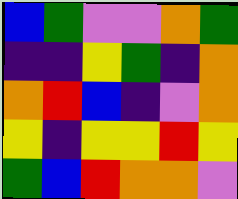[["blue", "green", "violet", "violet", "orange", "green"], ["indigo", "indigo", "yellow", "green", "indigo", "orange"], ["orange", "red", "blue", "indigo", "violet", "orange"], ["yellow", "indigo", "yellow", "yellow", "red", "yellow"], ["green", "blue", "red", "orange", "orange", "violet"]]